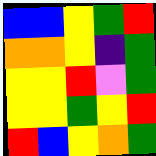[["blue", "blue", "yellow", "green", "red"], ["orange", "orange", "yellow", "indigo", "green"], ["yellow", "yellow", "red", "violet", "green"], ["yellow", "yellow", "green", "yellow", "red"], ["red", "blue", "yellow", "orange", "green"]]